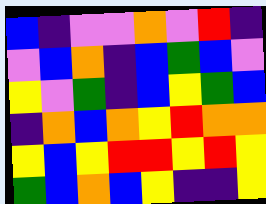[["blue", "indigo", "violet", "violet", "orange", "violet", "red", "indigo"], ["violet", "blue", "orange", "indigo", "blue", "green", "blue", "violet"], ["yellow", "violet", "green", "indigo", "blue", "yellow", "green", "blue"], ["indigo", "orange", "blue", "orange", "yellow", "red", "orange", "orange"], ["yellow", "blue", "yellow", "red", "red", "yellow", "red", "yellow"], ["green", "blue", "orange", "blue", "yellow", "indigo", "indigo", "yellow"]]